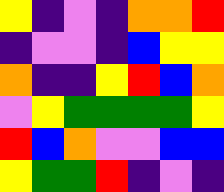[["yellow", "indigo", "violet", "indigo", "orange", "orange", "red"], ["indigo", "violet", "violet", "indigo", "blue", "yellow", "yellow"], ["orange", "indigo", "indigo", "yellow", "red", "blue", "orange"], ["violet", "yellow", "green", "green", "green", "green", "yellow"], ["red", "blue", "orange", "violet", "violet", "blue", "blue"], ["yellow", "green", "green", "red", "indigo", "violet", "indigo"]]